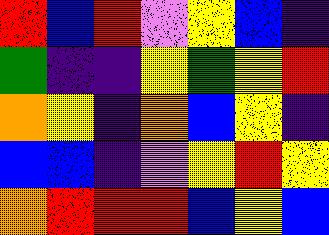[["red", "blue", "red", "violet", "yellow", "blue", "indigo"], ["green", "indigo", "indigo", "yellow", "green", "yellow", "red"], ["orange", "yellow", "indigo", "orange", "blue", "yellow", "indigo"], ["blue", "blue", "indigo", "violet", "yellow", "red", "yellow"], ["orange", "red", "red", "red", "blue", "yellow", "blue"]]